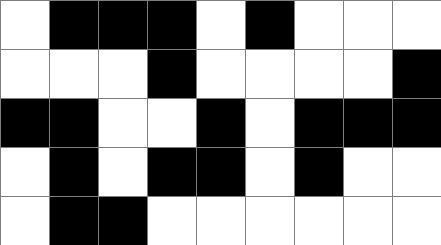[["white", "black", "black", "black", "white", "black", "white", "white", "white"], ["white", "white", "white", "black", "white", "white", "white", "white", "black"], ["black", "black", "white", "white", "black", "white", "black", "black", "black"], ["white", "black", "white", "black", "black", "white", "black", "white", "white"], ["white", "black", "black", "white", "white", "white", "white", "white", "white"]]